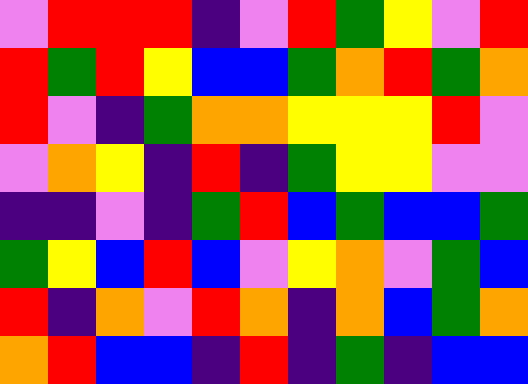[["violet", "red", "red", "red", "indigo", "violet", "red", "green", "yellow", "violet", "red"], ["red", "green", "red", "yellow", "blue", "blue", "green", "orange", "red", "green", "orange"], ["red", "violet", "indigo", "green", "orange", "orange", "yellow", "yellow", "yellow", "red", "violet"], ["violet", "orange", "yellow", "indigo", "red", "indigo", "green", "yellow", "yellow", "violet", "violet"], ["indigo", "indigo", "violet", "indigo", "green", "red", "blue", "green", "blue", "blue", "green"], ["green", "yellow", "blue", "red", "blue", "violet", "yellow", "orange", "violet", "green", "blue"], ["red", "indigo", "orange", "violet", "red", "orange", "indigo", "orange", "blue", "green", "orange"], ["orange", "red", "blue", "blue", "indigo", "red", "indigo", "green", "indigo", "blue", "blue"]]